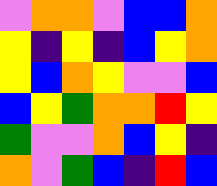[["violet", "orange", "orange", "violet", "blue", "blue", "orange"], ["yellow", "indigo", "yellow", "indigo", "blue", "yellow", "orange"], ["yellow", "blue", "orange", "yellow", "violet", "violet", "blue"], ["blue", "yellow", "green", "orange", "orange", "red", "yellow"], ["green", "violet", "violet", "orange", "blue", "yellow", "indigo"], ["orange", "violet", "green", "blue", "indigo", "red", "blue"]]